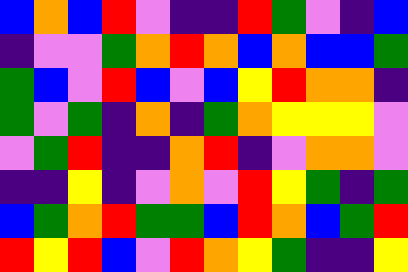[["blue", "orange", "blue", "red", "violet", "indigo", "indigo", "red", "green", "violet", "indigo", "blue"], ["indigo", "violet", "violet", "green", "orange", "red", "orange", "blue", "orange", "blue", "blue", "green"], ["green", "blue", "violet", "red", "blue", "violet", "blue", "yellow", "red", "orange", "orange", "indigo"], ["green", "violet", "green", "indigo", "orange", "indigo", "green", "orange", "yellow", "yellow", "yellow", "violet"], ["violet", "green", "red", "indigo", "indigo", "orange", "red", "indigo", "violet", "orange", "orange", "violet"], ["indigo", "indigo", "yellow", "indigo", "violet", "orange", "violet", "red", "yellow", "green", "indigo", "green"], ["blue", "green", "orange", "red", "green", "green", "blue", "red", "orange", "blue", "green", "red"], ["red", "yellow", "red", "blue", "violet", "red", "orange", "yellow", "green", "indigo", "indigo", "yellow"]]